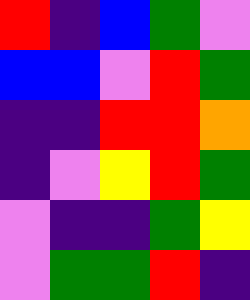[["red", "indigo", "blue", "green", "violet"], ["blue", "blue", "violet", "red", "green"], ["indigo", "indigo", "red", "red", "orange"], ["indigo", "violet", "yellow", "red", "green"], ["violet", "indigo", "indigo", "green", "yellow"], ["violet", "green", "green", "red", "indigo"]]